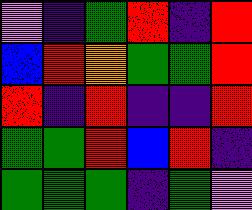[["violet", "indigo", "green", "red", "indigo", "red"], ["blue", "red", "orange", "green", "green", "red"], ["red", "indigo", "red", "indigo", "indigo", "red"], ["green", "green", "red", "blue", "red", "indigo"], ["green", "green", "green", "indigo", "green", "violet"]]